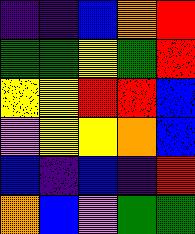[["indigo", "indigo", "blue", "orange", "red"], ["green", "green", "yellow", "green", "red"], ["yellow", "yellow", "red", "red", "blue"], ["violet", "yellow", "yellow", "orange", "blue"], ["blue", "indigo", "blue", "indigo", "red"], ["orange", "blue", "violet", "green", "green"]]